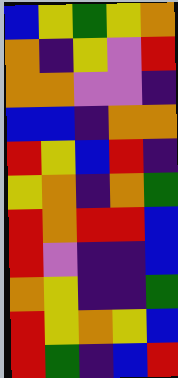[["blue", "yellow", "green", "yellow", "orange"], ["orange", "indigo", "yellow", "violet", "red"], ["orange", "orange", "violet", "violet", "indigo"], ["blue", "blue", "indigo", "orange", "orange"], ["red", "yellow", "blue", "red", "indigo"], ["yellow", "orange", "indigo", "orange", "green"], ["red", "orange", "red", "red", "blue"], ["red", "violet", "indigo", "indigo", "blue"], ["orange", "yellow", "indigo", "indigo", "green"], ["red", "yellow", "orange", "yellow", "blue"], ["red", "green", "indigo", "blue", "red"]]